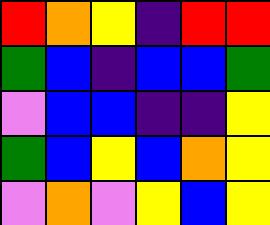[["red", "orange", "yellow", "indigo", "red", "red"], ["green", "blue", "indigo", "blue", "blue", "green"], ["violet", "blue", "blue", "indigo", "indigo", "yellow"], ["green", "blue", "yellow", "blue", "orange", "yellow"], ["violet", "orange", "violet", "yellow", "blue", "yellow"]]